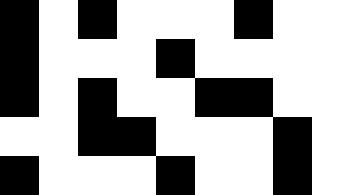[["black", "white", "black", "white", "white", "white", "black", "white", "white"], ["black", "white", "white", "white", "black", "white", "white", "white", "white"], ["black", "white", "black", "white", "white", "black", "black", "white", "white"], ["white", "white", "black", "black", "white", "white", "white", "black", "white"], ["black", "white", "white", "white", "black", "white", "white", "black", "white"]]